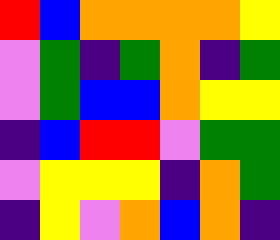[["red", "blue", "orange", "orange", "orange", "orange", "yellow"], ["violet", "green", "indigo", "green", "orange", "indigo", "green"], ["violet", "green", "blue", "blue", "orange", "yellow", "yellow"], ["indigo", "blue", "red", "red", "violet", "green", "green"], ["violet", "yellow", "yellow", "yellow", "indigo", "orange", "green"], ["indigo", "yellow", "violet", "orange", "blue", "orange", "indigo"]]